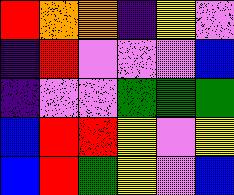[["red", "orange", "orange", "indigo", "yellow", "violet"], ["indigo", "red", "violet", "violet", "violet", "blue"], ["indigo", "violet", "violet", "green", "green", "green"], ["blue", "red", "red", "yellow", "violet", "yellow"], ["blue", "red", "green", "yellow", "violet", "blue"]]